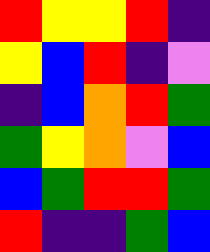[["red", "yellow", "yellow", "red", "indigo"], ["yellow", "blue", "red", "indigo", "violet"], ["indigo", "blue", "orange", "red", "green"], ["green", "yellow", "orange", "violet", "blue"], ["blue", "green", "red", "red", "green"], ["red", "indigo", "indigo", "green", "blue"]]